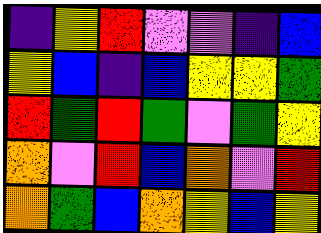[["indigo", "yellow", "red", "violet", "violet", "indigo", "blue"], ["yellow", "blue", "indigo", "blue", "yellow", "yellow", "green"], ["red", "green", "red", "green", "violet", "green", "yellow"], ["orange", "violet", "red", "blue", "orange", "violet", "red"], ["orange", "green", "blue", "orange", "yellow", "blue", "yellow"]]